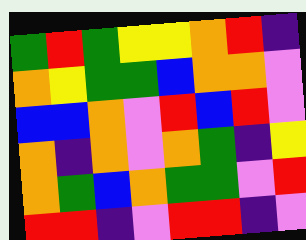[["green", "red", "green", "yellow", "yellow", "orange", "red", "indigo"], ["orange", "yellow", "green", "green", "blue", "orange", "orange", "violet"], ["blue", "blue", "orange", "violet", "red", "blue", "red", "violet"], ["orange", "indigo", "orange", "violet", "orange", "green", "indigo", "yellow"], ["orange", "green", "blue", "orange", "green", "green", "violet", "red"], ["red", "red", "indigo", "violet", "red", "red", "indigo", "violet"]]